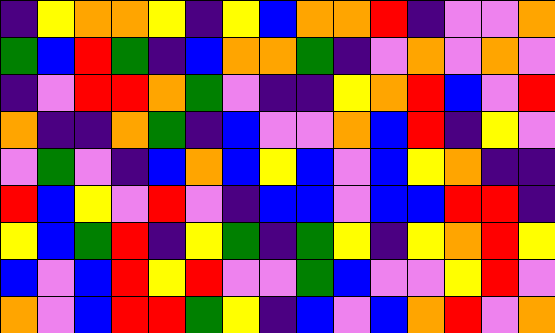[["indigo", "yellow", "orange", "orange", "yellow", "indigo", "yellow", "blue", "orange", "orange", "red", "indigo", "violet", "violet", "orange"], ["green", "blue", "red", "green", "indigo", "blue", "orange", "orange", "green", "indigo", "violet", "orange", "violet", "orange", "violet"], ["indigo", "violet", "red", "red", "orange", "green", "violet", "indigo", "indigo", "yellow", "orange", "red", "blue", "violet", "red"], ["orange", "indigo", "indigo", "orange", "green", "indigo", "blue", "violet", "violet", "orange", "blue", "red", "indigo", "yellow", "violet"], ["violet", "green", "violet", "indigo", "blue", "orange", "blue", "yellow", "blue", "violet", "blue", "yellow", "orange", "indigo", "indigo"], ["red", "blue", "yellow", "violet", "red", "violet", "indigo", "blue", "blue", "violet", "blue", "blue", "red", "red", "indigo"], ["yellow", "blue", "green", "red", "indigo", "yellow", "green", "indigo", "green", "yellow", "indigo", "yellow", "orange", "red", "yellow"], ["blue", "violet", "blue", "red", "yellow", "red", "violet", "violet", "green", "blue", "violet", "violet", "yellow", "red", "violet"], ["orange", "violet", "blue", "red", "red", "green", "yellow", "indigo", "blue", "violet", "blue", "orange", "red", "violet", "orange"]]